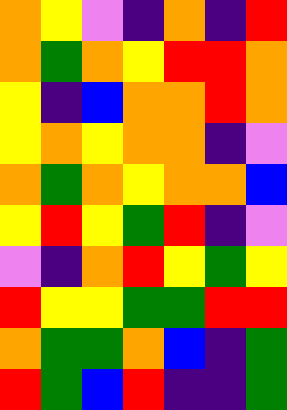[["orange", "yellow", "violet", "indigo", "orange", "indigo", "red"], ["orange", "green", "orange", "yellow", "red", "red", "orange"], ["yellow", "indigo", "blue", "orange", "orange", "red", "orange"], ["yellow", "orange", "yellow", "orange", "orange", "indigo", "violet"], ["orange", "green", "orange", "yellow", "orange", "orange", "blue"], ["yellow", "red", "yellow", "green", "red", "indigo", "violet"], ["violet", "indigo", "orange", "red", "yellow", "green", "yellow"], ["red", "yellow", "yellow", "green", "green", "red", "red"], ["orange", "green", "green", "orange", "blue", "indigo", "green"], ["red", "green", "blue", "red", "indigo", "indigo", "green"]]